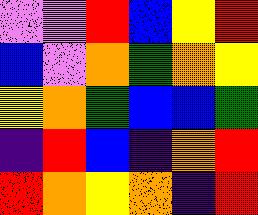[["violet", "violet", "red", "blue", "yellow", "red"], ["blue", "violet", "orange", "green", "orange", "yellow"], ["yellow", "orange", "green", "blue", "blue", "green"], ["indigo", "red", "blue", "indigo", "orange", "red"], ["red", "orange", "yellow", "orange", "indigo", "red"]]